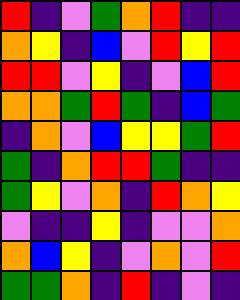[["red", "indigo", "violet", "green", "orange", "red", "indigo", "indigo"], ["orange", "yellow", "indigo", "blue", "violet", "red", "yellow", "red"], ["red", "red", "violet", "yellow", "indigo", "violet", "blue", "red"], ["orange", "orange", "green", "red", "green", "indigo", "blue", "green"], ["indigo", "orange", "violet", "blue", "yellow", "yellow", "green", "red"], ["green", "indigo", "orange", "red", "red", "green", "indigo", "indigo"], ["green", "yellow", "violet", "orange", "indigo", "red", "orange", "yellow"], ["violet", "indigo", "indigo", "yellow", "indigo", "violet", "violet", "orange"], ["orange", "blue", "yellow", "indigo", "violet", "orange", "violet", "red"], ["green", "green", "orange", "indigo", "red", "indigo", "violet", "indigo"]]